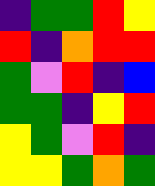[["indigo", "green", "green", "red", "yellow"], ["red", "indigo", "orange", "red", "red"], ["green", "violet", "red", "indigo", "blue"], ["green", "green", "indigo", "yellow", "red"], ["yellow", "green", "violet", "red", "indigo"], ["yellow", "yellow", "green", "orange", "green"]]